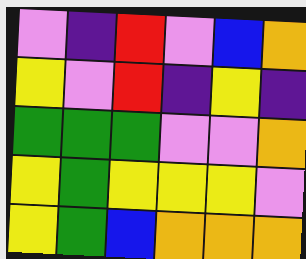[["violet", "indigo", "red", "violet", "blue", "orange"], ["yellow", "violet", "red", "indigo", "yellow", "indigo"], ["green", "green", "green", "violet", "violet", "orange"], ["yellow", "green", "yellow", "yellow", "yellow", "violet"], ["yellow", "green", "blue", "orange", "orange", "orange"]]